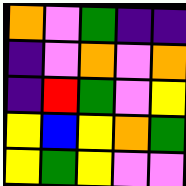[["orange", "violet", "green", "indigo", "indigo"], ["indigo", "violet", "orange", "violet", "orange"], ["indigo", "red", "green", "violet", "yellow"], ["yellow", "blue", "yellow", "orange", "green"], ["yellow", "green", "yellow", "violet", "violet"]]